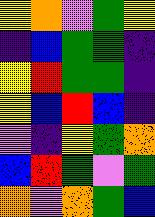[["yellow", "orange", "violet", "green", "yellow"], ["indigo", "blue", "green", "green", "indigo"], ["yellow", "red", "green", "green", "indigo"], ["yellow", "blue", "red", "blue", "indigo"], ["violet", "indigo", "yellow", "green", "orange"], ["blue", "red", "green", "violet", "green"], ["orange", "violet", "orange", "green", "blue"]]